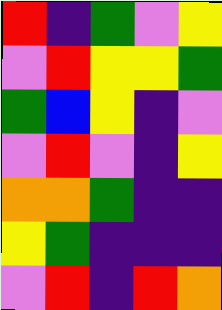[["red", "indigo", "green", "violet", "yellow"], ["violet", "red", "yellow", "yellow", "green"], ["green", "blue", "yellow", "indigo", "violet"], ["violet", "red", "violet", "indigo", "yellow"], ["orange", "orange", "green", "indigo", "indigo"], ["yellow", "green", "indigo", "indigo", "indigo"], ["violet", "red", "indigo", "red", "orange"]]